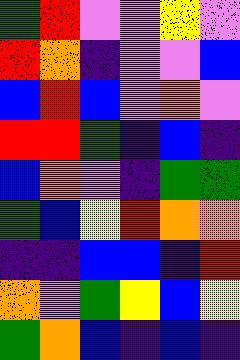[["green", "red", "violet", "violet", "yellow", "violet"], ["red", "orange", "indigo", "violet", "violet", "blue"], ["blue", "red", "blue", "violet", "orange", "violet"], ["red", "red", "green", "indigo", "blue", "indigo"], ["blue", "orange", "violet", "indigo", "green", "green"], ["green", "blue", "yellow", "red", "orange", "orange"], ["indigo", "indigo", "blue", "blue", "indigo", "red"], ["orange", "violet", "green", "yellow", "blue", "yellow"], ["green", "orange", "blue", "indigo", "blue", "indigo"]]